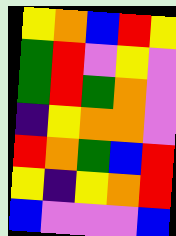[["yellow", "orange", "blue", "red", "yellow"], ["green", "red", "violet", "yellow", "violet"], ["green", "red", "green", "orange", "violet"], ["indigo", "yellow", "orange", "orange", "violet"], ["red", "orange", "green", "blue", "red"], ["yellow", "indigo", "yellow", "orange", "red"], ["blue", "violet", "violet", "violet", "blue"]]